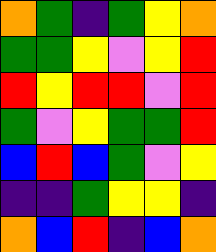[["orange", "green", "indigo", "green", "yellow", "orange"], ["green", "green", "yellow", "violet", "yellow", "red"], ["red", "yellow", "red", "red", "violet", "red"], ["green", "violet", "yellow", "green", "green", "red"], ["blue", "red", "blue", "green", "violet", "yellow"], ["indigo", "indigo", "green", "yellow", "yellow", "indigo"], ["orange", "blue", "red", "indigo", "blue", "orange"]]